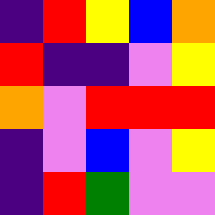[["indigo", "red", "yellow", "blue", "orange"], ["red", "indigo", "indigo", "violet", "yellow"], ["orange", "violet", "red", "red", "red"], ["indigo", "violet", "blue", "violet", "yellow"], ["indigo", "red", "green", "violet", "violet"]]